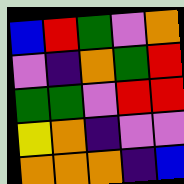[["blue", "red", "green", "violet", "orange"], ["violet", "indigo", "orange", "green", "red"], ["green", "green", "violet", "red", "red"], ["yellow", "orange", "indigo", "violet", "violet"], ["orange", "orange", "orange", "indigo", "blue"]]